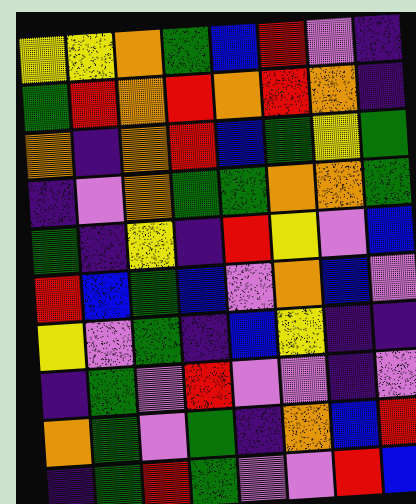[["yellow", "yellow", "orange", "green", "blue", "red", "violet", "indigo"], ["green", "red", "orange", "red", "orange", "red", "orange", "indigo"], ["orange", "indigo", "orange", "red", "blue", "green", "yellow", "green"], ["indigo", "violet", "orange", "green", "green", "orange", "orange", "green"], ["green", "indigo", "yellow", "indigo", "red", "yellow", "violet", "blue"], ["red", "blue", "green", "blue", "violet", "orange", "blue", "violet"], ["yellow", "violet", "green", "indigo", "blue", "yellow", "indigo", "indigo"], ["indigo", "green", "violet", "red", "violet", "violet", "indigo", "violet"], ["orange", "green", "violet", "green", "indigo", "orange", "blue", "red"], ["indigo", "green", "red", "green", "violet", "violet", "red", "blue"]]